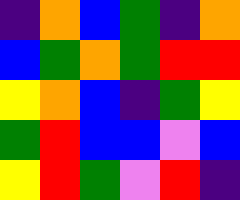[["indigo", "orange", "blue", "green", "indigo", "orange"], ["blue", "green", "orange", "green", "red", "red"], ["yellow", "orange", "blue", "indigo", "green", "yellow"], ["green", "red", "blue", "blue", "violet", "blue"], ["yellow", "red", "green", "violet", "red", "indigo"]]